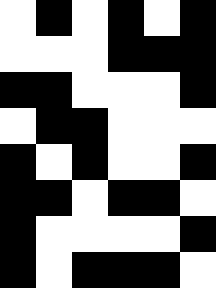[["white", "black", "white", "black", "white", "black"], ["white", "white", "white", "black", "black", "black"], ["black", "black", "white", "white", "white", "black"], ["white", "black", "black", "white", "white", "white"], ["black", "white", "black", "white", "white", "black"], ["black", "black", "white", "black", "black", "white"], ["black", "white", "white", "white", "white", "black"], ["black", "white", "black", "black", "black", "white"]]